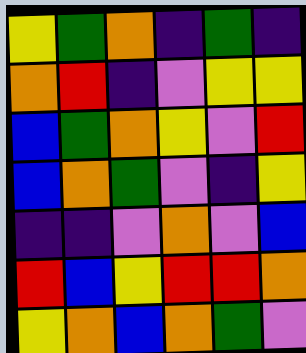[["yellow", "green", "orange", "indigo", "green", "indigo"], ["orange", "red", "indigo", "violet", "yellow", "yellow"], ["blue", "green", "orange", "yellow", "violet", "red"], ["blue", "orange", "green", "violet", "indigo", "yellow"], ["indigo", "indigo", "violet", "orange", "violet", "blue"], ["red", "blue", "yellow", "red", "red", "orange"], ["yellow", "orange", "blue", "orange", "green", "violet"]]